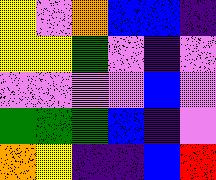[["yellow", "violet", "orange", "blue", "blue", "indigo"], ["yellow", "yellow", "green", "violet", "indigo", "violet"], ["violet", "violet", "violet", "violet", "blue", "violet"], ["green", "green", "green", "blue", "indigo", "violet"], ["orange", "yellow", "indigo", "indigo", "blue", "red"]]